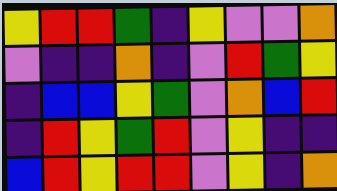[["yellow", "red", "red", "green", "indigo", "yellow", "violet", "violet", "orange"], ["violet", "indigo", "indigo", "orange", "indigo", "violet", "red", "green", "yellow"], ["indigo", "blue", "blue", "yellow", "green", "violet", "orange", "blue", "red"], ["indigo", "red", "yellow", "green", "red", "violet", "yellow", "indigo", "indigo"], ["blue", "red", "yellow", "red", "red", "violet", "yellow", "indigo", "orange"]]